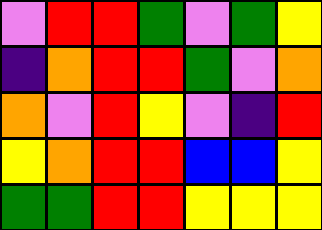[["violet", "red", "red", "green", "violet", "green", "yellow"], ["indigo", "orange", "red", "red", "green", "violet", "orange"], ["orange", "violet", "red", "yellow", "violet", "indigo", "red"], ["yellow", "orange", "red", "red", "blue", "blue", "yellow"], ["green", "green", "red", "red", "yellow", "yellow", "yellow"]]